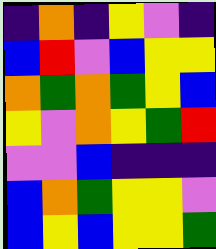[["indigo", "orange", "indigo", "yellow", "violet", "indigo"], ["blue", "red", "violet", "blue", "yellow", "yellow"], ["orange", "green", "orange", "green", "yellow", "blue"], ["yellow", "violet", "orange", "yellow", "green", "red"], ["violet", "violet", "blue", "indigo", "indigo", "indigo"], ["blue", "orange", "green", "yellow", "yellow", "violet"], ["blue", "yellow", "blue", "yellow", "yellow", "green"]]